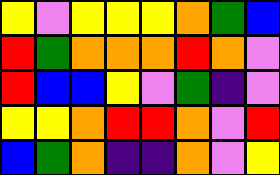[["yellow", "violet", "yellow", "yellow", "yellow", "orange", "green", "blue"], ["red", "green", "orange", "orange", "orange", "red", "orange", "violet"], ["red", "blue", "blue", "yellow", "violet", "green", "indigo", "violet"], ["yellow", "yellow", "orange", "red", "red", "orange", "violet", "red"], ["blue", "green", "orange", "indigo", "indigo", "orange", "violet", "yellow"]]